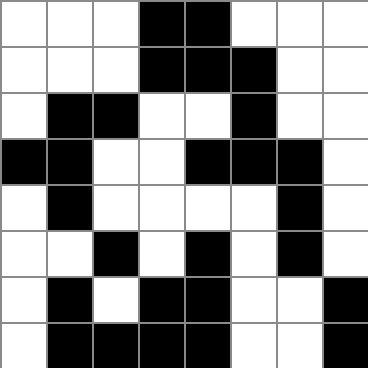[["white", "white", "white", "black", "black", "white", "white", "white"], ["white", "white", "white", "black", "black", "black", "white", "white"], ["white", "black", "black", "white", "white", "black", "white", "white"], ["black", "black", "white", "white", "black", "black", "black", "white"], ["white", "black", "white", "white", "white", "white", "black", "white"], ["white", "white", "black", "white", "black", "white", "black", "white"], ["white", "black", "white", "black", "black", "white", "white", "black"], ["white", "black", "black", "black", "black", "white", "white", "black"]]